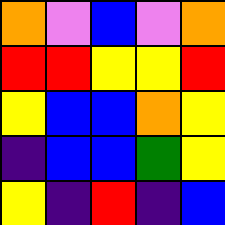[["orange", "violet", "blue", "violet", "orange"], ["red", "red", "yellow", "yellow", "red"], ["yellow", "blue", "blue", "orange", "yellow"], ["indigo", "blue", "blue", "green", "yellow"], ["yellow", "indigo", "red", "indigo", "blue"]]